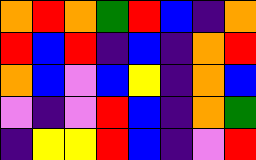[["orange", "red", "orange", "green", "red", "blue", "indigo", "orange"], ["red", "blue", "red", "indigo", "blue", "indigo", "orange", "red"], ["orange", "blue", "violet", "blue", "yellow", "indigo", "orange", "blue"], ["violet", "indigo", "violet", "red", "blue", "indigo", "orange", "green"], ["indigo", "yellow", "yellow", "red", "blue", "indigo", "violet", "red"]]